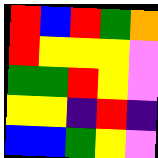[["red", "blue", "red", "green", "orange"], ["red", "yellow", "yellow", "yellow", "violet"], ["green", "green", "red", "yellow", "violet"], ["yellow", "yellow", "indigo", "red", "indigo"], ["blue", "blue", "green", "yellow", "violet"]]